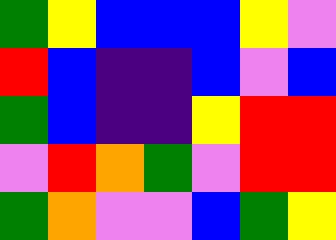[["green", "yellow", "blue", "blue", "blue", "yellow", "violet"], ["red", "blue", "indigo", "indigo", "blue", "violet", "blue"], ["green", "blue", "indigo", "indigo", "yellow", "red", "red"], ["violet", "red", "orange", "green", "violet", "red", "red"], ["green", "orange", "violet", "violet", "blue", "green", "yellow"]]